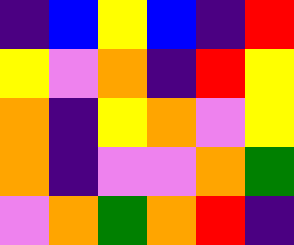[["indigo", "blue", "yellow", "blue", "indigo", "red"], ["yellow", "violet", "orange", "indigo", "red", "yellow"], ["orange", "indigo", "yellow", "orange", "violet", "yellow"], ["orange", "indigo", "violet", "violet", "orange", "green"], ["violet", "orange", "green", "orange", "red", "indigo"]]